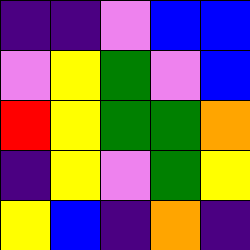[["indigo", "indigo", "violet", "blue", "blue"], ["violet", "yellow", "green", "violet", "blue"], ["red", "yellow", "green", "green", "orange"], ["indigo", "yellow", "violet", "green", "yellow"], ["yellow", "blue", "indigo", "orange", "indigo"]]